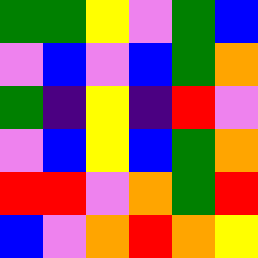[["green", "green", "yellow", "violet", "green", "blue"], ["violet", "blue", "violet", "blue", "green", "orange"], ["green", "indigo", "yellow", "indigo", "red", "violet"], ["violet", "blue", "yellow", "blue", "green", "orange"], ["red", "red", "violet", "orange", "green", "red"], ["blue", "violet", "orange", "red", "orange", "yellow"]]